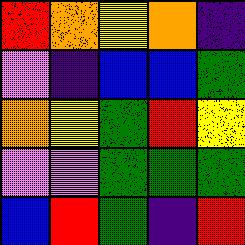[["red", "orange", "yellow", "orange", "indigo"], ["violet", "indigo", "blue", "blue", "green"], ["orange", "yellow", "green", "red", "yellow"], ["violet", "violet", "green", "green", "green"], ["blue", "red", "green", "indigo", "red"]]